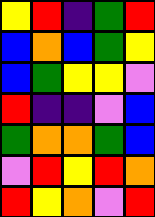[["yellow", "red", "indigo", "green", "red"], ["blue", "orange", "blue", "green", "yellow"], ["blue", "green", "yellow", "yellow", "violet"], ["red", "indigo", "indigo", "violet", "blue"], ["green", "orange", "orange", "green", "blue"], ["violet", "red", "yellow", "red", "orange"], ["red", "yellow", "orange", "violet", "red"]]